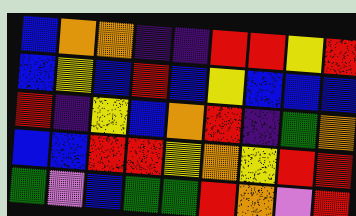[["blue", "orange", "orange", "indigo", "indigo", "red", "red", "yellow", "red"], ["blue", "yellow", "blue", "red", "blue", "yellow", "blue", "blue", "blue"], ["red", "indigo", "yellow", "blue", "orange", "red", "indigo", "green", "orange"], ["blue", "blue", "red", "red", "yellow", "orange", "yellow", "red", "red"], ["green", "violet", "blue", "green", "green", "red", "orange", "violet", "red"]]